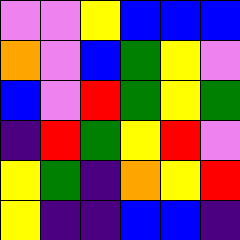[["violet", "violet", "yellow", "blue", "blue", "blue"], ["orange", "violet", "blue", "green", "yellow", "violet"], ["blue", "violet", "red", "green", "yellow", "green"], ["indigo", "red", "green", "yellow", "red", "violet"], ["yellow", "green", "indigo", "orange", "yellow", "red"], ["yellow", "indigo", "indigo", "blue", "blue", "indigo"]]